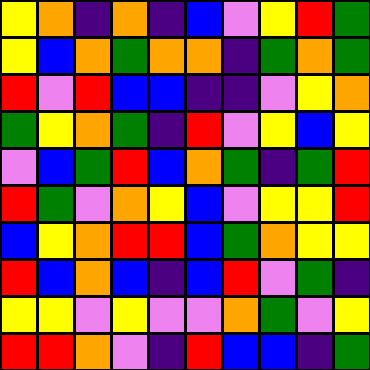[["yellow", "orange", "indigo", "orange", "indigo", "blue", "violet", "yellow", "red", "green"], ["yellow", "blue", "orange", "green", "orange", "orange", "indigo", "green", "orange", "green"], ["red", "violet", "red", "blue", "blue", "indigo", "indigo", "violet", "yellow", "orange"], ["green", "yellow", "orange", "green", "indigo", "red", "violet", "yellow", "blue", "yellow"], ["violet", "blue", "green", "red", "blue", "orange", "green", "indigo", "green", "red"], ["red", "green", "violet", "orange", "yellow", "blue", "violet", "yellow", "yellow", "red"], ["blue", "yellow", "orange", "red", "red", "blue", "green", "orange", "yellow", "yellow"], ["red", "blue", "orange", "blue", "indigo", "blue", "red", "violet", "green", "indigo"], ["yellow", "yellow", "violet", "yellow", "violet", "violet", "orange", "green", "violet", "yellow"], ["red", "red", "orange", "violet", "indigo", "red", "blue", "blue", "indigo", "green"]]